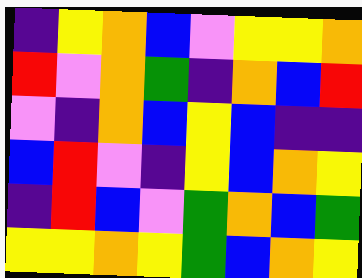[["indigo", "yellow", "orange", "blue", "violet", "yellow", "yellow", "orange"], ["red", "violet", "orange", "green", "indigo", "orange", "blue", "red"], ["violet", "indigo", "orange", "blue", "yellow", "blue", "indigo", "indigo"], ["blue", "red", "violet", "indigo", "yellow", "blue", "orange", "yellow"], ["indigo", "red", "blue", "violet", "green", "orange", "blue", "green"], ["yellow", "yellow", "orange", "yellow", "green", "blue", "orange", "yellow"]]